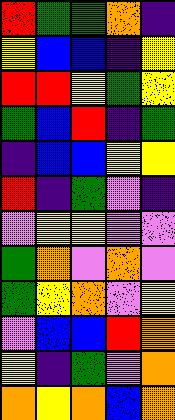[["red", "green", "green", "orange", "indigo"], ["yellow", "blue", "blue", "indigo", "yellow"], ["red", "red", "yellow", "green", "yellow"], ["green", "blue", "red", "indigo", "green"], ["indigo", "blue", "blue", "yellow", "yellow"], ["red", "indigo", "green", "violet", "indigo"], ["violet", "yellow", "yellow", "violet", "violet"], ["green", "orange", "violet", "orange", "violet"], ["green", "yellow", "orange", "violet", "yellow"], ["violet", "blue", "blue", "red", "orange"], ["yellow", "indigo", "green", "violet", "orange"], ["orange", "yellow", "orange", "blue", "orange"]]